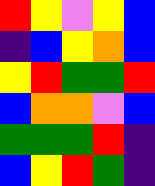[["red", "yellow", "violet", "yellow", "blue"], ["indigo", "blue", "yellow", "orange", "blue"], ["yellow", "red", "green", "green", "red"], ["blue", "orange", "orange", "violet", "blue"], ["green", "green", "green", "red", "indigo"], ["blue", "yellow", "red", "green", "indigo"]]